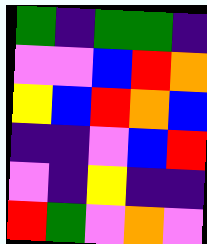[["green", "indigo", "green", "green", "indigo"], ["violet", "violet", "blue", "red", "orange"], ["yellow", "blue", "red", "orange", "blue"], ["indigo", "indigo", "violet", "blue", "red"], ["violet", "indigo", "yellow", "indigo", "indigo"], ["red", "green", "violet", "orange", "violet"]]